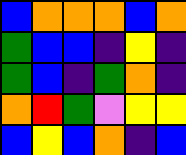[["blue", "orange", "orange", "orange", "blue", "orange"], ["green", "blue", "blue", "indigo", "yellow", "indigo"], ["green", "blue", "indigo", "green", "orange", "indigo"], ["orange", "red", "green", "violet", "yellow", "yellow"], ["blue", "yellow", "blue", "orange", "indigo", "blue"]]